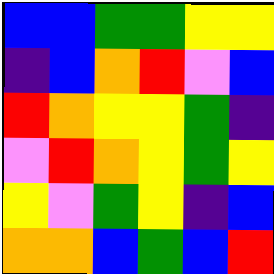[["blue", "blue", "green", "green", "yellow", "yellow"], ["indigo", "blue", "orange", "red", "violet", "blue"], ["red", "orange", "yellow", "yellow", "green", "indigo"], ["violet", "red", "orange", "yellow", "green", "yellow"], ["yellow", "violet", "green", "yellow", "indigo", "blue"], ["orange", "orange", "blue", "green", "blue", "red"]]